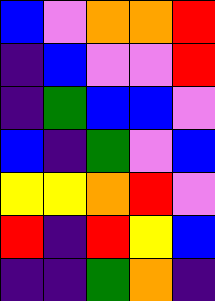[["blue", "violet", "orange", "orange", "red"], ["indigo", "blue", "violet", "violet", "red"], ["indigo", "green", "blue", "blue", "violet"], ["blue", "indigo", "green", "violet", "blue"], ["yellow", "yellow", "orange", "red", "violet"], ["red", "indigo", "red", "yellow", "blue"], ["indigo", "indigo", "green", "orange", "indigo"]]